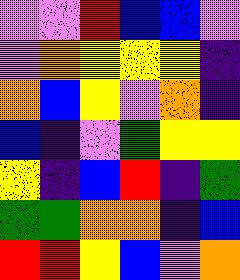[["violet", "violet", "red", "blue", "blue", "violet"], ["violet", "orange", "yellow", "yellow", "yellow", "indigo"], ["orange", "blue", "yellow", "violet", "orange", "indigo"], ["blue", "indigo", "violet", "green", "yellow", "yellow"], ["yellow", "indigo", "blue", "red", "indigo", "green"], ["green", "green", "orange", "orange", "indigo", "blue"], ["red", "red", "yellow", "blue", "violet", "orange"]]